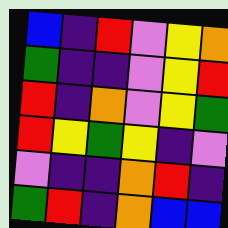[["blue", "indigo", "red", "violet", "yellow", "orange"], ["green", "indigo", "indigo", "violet", "yellow", "red"], ["red", "indigo", "orange", "violet", "yellow", "green"], ["red", "yellow", "green", "yellow", "indigo", "violet"], ["violet", "indigo", "indigo", "orange", "red", "indigo"], ["green", "red", "indigo", "orange", "blue", "blue"]]